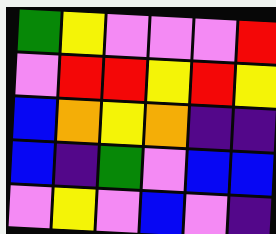[["green", "yellow", "violet", "violet", "violet", "red"], ["violet", "red", "red", "yellow", "red", "yellow"], ["blue", "orange", "yellow", "orange", "indigo", "indigo"], ["blue", "indigo", "green", "violet", "blue", "blue"], ["violet", "yellow", "violet", "blue", "violet", "indigo"]]